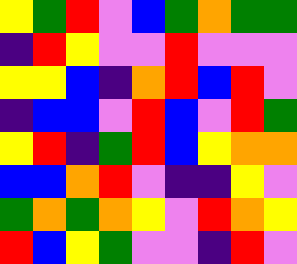[["yellow", "green", "red", "violet", "blue", "green", "orange", "green", "green"], ["indigo", "red", "yellow", "violet", "violet", "red", "violet", "violet", "violet"], ["yellow", "yellow", "blue", "indigo", "orange", "red", "blue", "red", "violet"], ["indigo", "blue", "blue", "violet", "red", "blue", "violet", "red", "green"], ["yellow", "red", "indigo", "green", "red", "blue", "yellow", "orange", "orange"], ["blue", "blue", "orange", "red", "violet", "indigo", "indigo", "yellow", "violet"], ["green", "orange", "green", "orange", "yellow", "violet", "red", "orange", "yellow"], ["red", "blue", "yellow", "green", "violet", "violet", "indigo", "red", "violet"]]